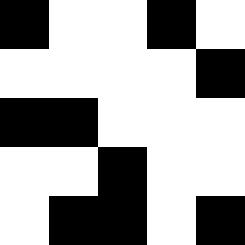[["black", "white", "white", "black", "white"], ["white", "white", "white", "white", "black"], ["black", "black", "white", "white", "white"], ["white", "white", "black", "white", "white"], ["white", "black", "black", "white", "black"]]